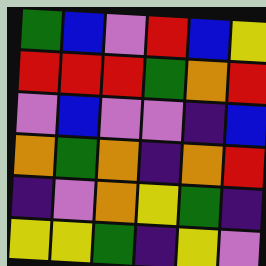[["green", "blue", "violet", "red", "blue", "yellow"], ["red", "red", "red", "green", "orange", "red"], ["violet", "blue", "violet", "violet", "indigo", "blue"], ["orange", "green", "orange", "indigo", "orange", "red"], ["indigo", "violet", "orange", "yellow", "green", "indigo"], ["yellow", "yellow", "green", "indigo", "yellow", "violet"]]